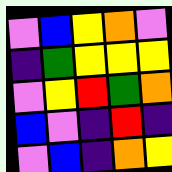[["violet", "blue", "yellow", "orange", "violet"], ["indigo", "green", "yellow", "yellow", "yellow"], ["violet", "yellow", "red", "green", "orange"], ["blue", "violet", "indigo", "red", "indigo"], ["violet", "blue", "indigo", "orange", "yellow"]]